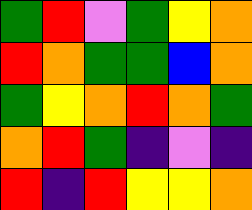[["green", "red", "violet", "green", "yellow", "orange"], ["red", "orange", "green", "green", "blue", "orange"], ["green", "yellow", "orange", "red", "orange", "green"], ["orange", "red", "green", "indigo", "violet", "indigo"], ["red", "indigo", "red", "yellow", "yellow", "orange"]]